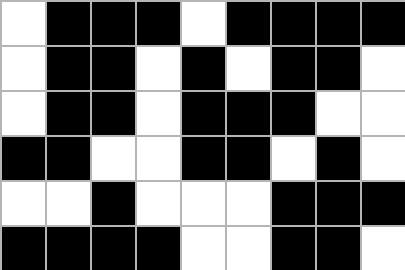[["white", "black", "black", "black", "white", "black", "black", "black", "black"], ["white", "black", "black", "white", "black", "white", "black", "black", "white"], ["white", "black", "black", "white", "black", "black", "black", "white", "white"], ["black", "black", "white", "white", "black", "black", "white", "black", "white"], ["white", "white", "black", "white", "white", "white", "black", "black", "black"], ["black", "black", "black", "black", "white", "white", "black", "black", "white"]]